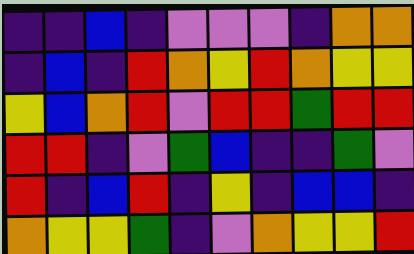[["indigo", "indigo", "blue", "indigo", "violet", "violet", "violet", "indigo", "orange", "orange"], ["indigo", "blue", "indigo", "red", "orange", "yellow", "red", "orange", "yellow", "yellow"], ["yellow", "blue", "orange", "red", "violet", "red", "red", "green", "red", "red"], ["red", "red", "indigo", "violet", "green", "blue", "indigo", "indigo", "green", "violet"], ["red", "indigo", "blue", "red", "indigo", "yellow", "indigo", "blue", "blue", "indigo"], ["orange", "yellow", "yellow", "green", "indigo", "violet", "orange", "yellow", "yellow", "red"]]